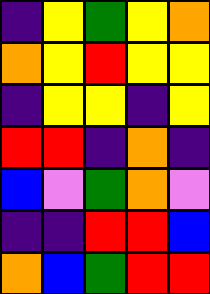[["indigo", "yellow", "green", "yellow", "orange"], ["orange", "yellow", "red", "yellow", "yellow"], ["indigo", "yellow", "yellow", "indigo", "yellow"], ["red", "red", "indigo", "orange", "indigo"], ["blue", "violet", "green", "orange", "violet"], ["indigo", "indigo", "red", "red", "blue"], ["orange", "blue", "green", "red", "red"]]